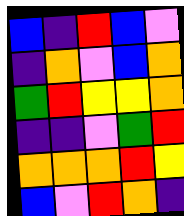[["blue", "indigo", "red", "blue", "violet"], ["indigo", "orange", "violet", "blue", "orange"], ["green", "red", "yellow", "yellow", "orange"], ["indigo", "indigo", "violet", "green", "red"], ["orange", "orange", "orange", "red", "yellow"], ["blue", "violet", "red", "orange", "indigo"]]